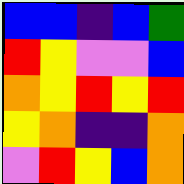[["blue", "blue", "indigo", "blue", "green"], ["red", "yellow", "violet", "violet", "blue"], ["orange", "yellow", "red", "yellow", "red"], ["yellow", "orange", "indigo", "indigo", "orange"], ["violet", "red", "yellow", "blue", "orange"]]